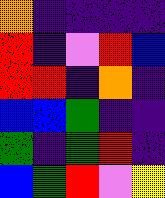[["orange", "indigo", "indigo", "indigo", "indigo"], ["red", "indigo", "violet", "red", "blue"], ["red", "red", "indigo", "orange", "indigo"], ["blue", "blue", "green", "indigo", "indigo"], ["green", "indigo", "green", "red", "indigo"], ["blue", "green", "red", "violet", "yellow"]]